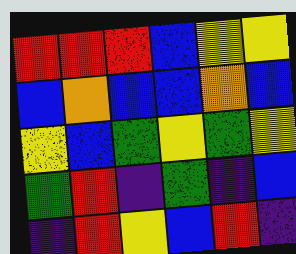[["red", "red", "red", "blue", "yellow", "yellow"], ["blue", "orange", "blue", "blue", "orange", "blue"], ["yellow", "blue", "green", "yellow", "green", "yellow"], ["green", "red", "indigo", "green", "indigo", "blue"], ["indigo", "red", "yellow", "blue", "red", "indigo"]]